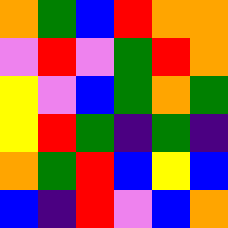[["orange", "green", "blue", "red", "orange", "orange"], ["violet", "red", "violet", "green", "red", "orange"], ["yellow", "violet", "blue", "green", "orange", "green"], ["yellow", "red", "green", "indigo", "green", "indigo"], ["orange", "green", "red", "blue", "yellow", "blue"], ["blue", "indigo", "red", "violet", "blue", "orange"]]